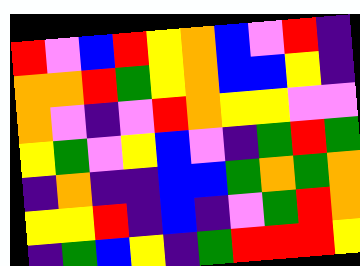[["red", "violet", "blue", "red", "yellow", "orange", "blue", "violet", "red", "indigo"], ["orange", "orange", "red", "green", "yellow", "orange", "blue", "blue", "yellow", "indigo"], ["orange", "violet", "indigo", "violet", "red", "orange", "yellow", "yellow", "violet", "violet"], ["yellow", "green", "violet", "yellow", "blue", "violet", "indigo", "green", "red", "green"], ["indigo", "orange", "indigo", "indigo", "blue", "blue", "green", "orange", "green", "orange"], ["yellow", "yellow", "red", "indigo", "blue", "indigo", "violet", "green", "red", "orange"], ["indigo", "green", "blue", "yellow", "indigo", "green", "red", "red", "red", "yellow"]]